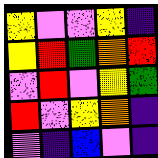[["yellow", "violet", "violet", "yellow", "indigo"], ["yellow", "red", "green", "orange", "red"], ["violet", "red", "violet", "yellow", "green"], ["red", "violet", "yellow", "orange", "indigo"], ["violet", "indigo", "blue", "violet", "indigo"]]